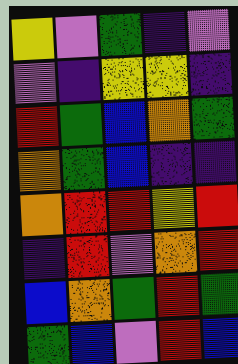[["yellow", "violet", "green", "indigo", "violet"], ["violet", "indigo", "yellow", "yellow", "indigo"], ["red", "green", "blue", "orange", "green"], ["orange", "green", "blue", "indigo", "indigo"], ["orange", "red", "red", "yellow", "red"], ["indigo", "red", "violet", "orange", "red"], ["blue", "orange", "green", "red", "green"], ["green", "blue", "violet", "red", "blue"]]